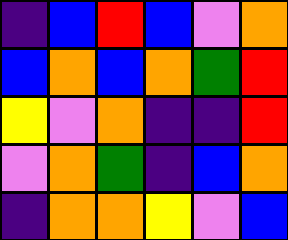[["indigo", "blue", "red", "blue", "violet", "orange"], ["blue", "orange", "blue", "orange", "green", "red"], ["yellow", "violet", "orange", "indigo", "indigo", "red"], ["violet", "orange", "green", "indigo", "blue", "orange"], ["indigo", "orange", "orange", "yellow", "violet", "blue"]]